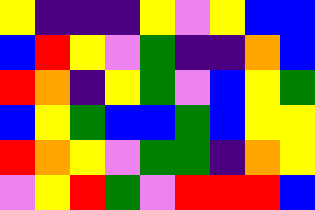[["yellow", "indigo", "indigo", "indigo", "yellow", "violet", "yellow", "blue", "blue"], ["blue", "red", "yellow", "violet", "green", "indigo", "indigo", "orange", "blue"], ["red", "orange", "indigo", "yellow", "green", "violet", "blue", "yellow", "green"], ["blue", "yellow", "green", "blue", "blue", "green", "blue", "yellow", "yellow"], ["red", "orange", "yellow", "violet", "green", "green", "indigo", "orange", "yellow"], ["violet", "yellow", "red", "green", "violet", "red", "red", "red", "blue"]]